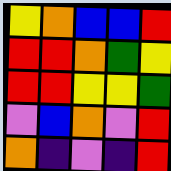[["yellow", "orange", "blue", "blue", "red"], ["red", "red", "orange", "green", "yellow"], ["red", "red", "yellow", "yellow", "green"], ["violet", "blue", "orange", "violet", "red"], ["orange", "indigo", "violet", "indigo", "red"]]